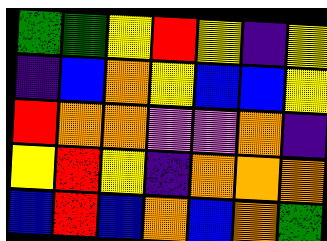[["green", "green", "yellow", "red", "yellow", "indigo", "yellow"], ["indigo", "blue", "orange", "yellow", "blue", "blue", "yellow"], ["red", "orange", "orange", "violet", "violet", "orange", "indigo"], ["yellow", "red", "yellow", "indigo", "orange", "orange", "orange"], ["blue", "red", "blue", "orange", "blue", "orange", "green"]]